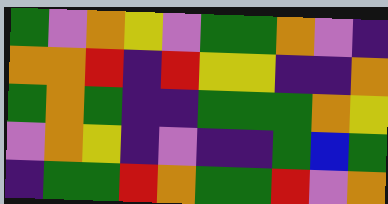[["green", "violet", "orange", "yellow", "violet", "green", "green", "orange", "violet", "indigo"], ["orange", "orange", "red", "indigo", "red", "yellow", "yellow", "indigo", "indigo", "orange"], ["green", "orange", "green", "indigo", "indigo", "green", "green", "green", "orange", "yellow"], ["violet", "orange", "yellow", "indigo", "violet", "indigo", "indigo", "green", "blue", "green"], ["indigo", "green", "green", "red", "orange", "green", "green", "red", "violet", "orange"]]